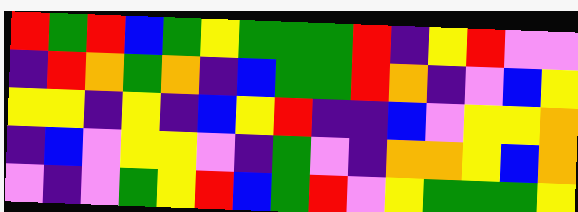[["red", "green", "red", "blue", "green", "yellow", "green", "green", "green", "red", "indigo", "yellow", "red", "violet", "violet"], ["indigo", "red", "orange", "green", "orange", "indigo", "blue", "green", "green", "red", "orange", "indigo", "violet", "blue", "yellow"], ["yellow", "yellow", "indigo", "yellow", "indigo", "blue", "yellow", "red", "indigo", "indigo", "blue", "violet", "yellow", "yellow", "orange"], ["indigo", "blue", "violet", "yellow", "yellow", "violet", "indigo", "green", "violet", "indigo", "orange", "orange", "yellow", "blue", "orange"], ["violet", "indigo", "violet", "green", "yellow", "red", "blue", "green", "red", "violet", "yellow", "green", "green", "green", "yellow"]]